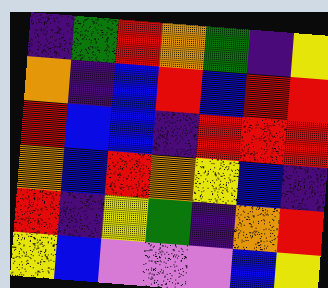[["indigo", "green", "red", "orange", "green", "indigo", "yellow"], ["orange", "indigo", "blue", "red", "blue", "red", "red"], ["red", "blue", "blue", "indigo", "red", "red", "red"], ["orange", "blue", "red", "orange", "yellow", "blue", "indigo"], ["red", "indigo", "yellow", "green", "indigo", "orange", "red"], ["yellow", "blue", "violet", "violet", "violet", "blue", "yellow"]]